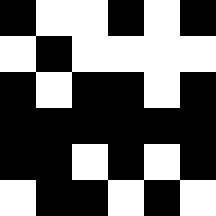[["black", "white", "white", "black", "white", "black"], ["white", "black", "white", "white", "white", "white"], ["black", "white", "black", "black", "white", "black"], ["black", "black", "black", "black", "black", "black"], ["black", "black", "white", "black", "white", "black"], ["white", "black", "black", "white", "black", "white"]]